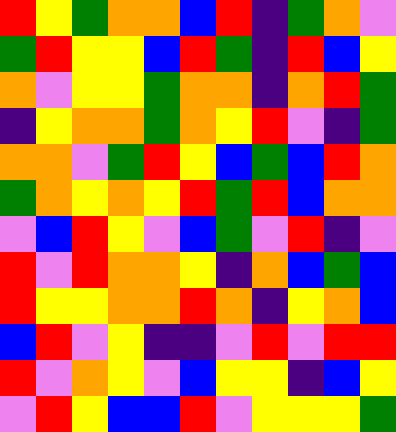[["red", "yellow", "green", "orange", "orange", "blue", "red", "indigo", "green", "orange", "violet"], ["green", "red", "yellow", "yellow", "blue", "red", "green", "indigo", "red", "blue", "yellow"], ["orange", "violet", "yellow", "yellow", "green", "orange", "orange", "indigo", "orange", "red", "green"], ["indigo", "yellow", "orange", "orange", "green", "orange", "yellow", "red", "violet", "indigo", "green"], ["orange", "orange", "violet", "green", "red", "yellow", "blue", "green", "blue", "red", "orange"], ["green", "orange", "yellow", "orange", "yellow", "red", "green", "red", "blue", "orange", "orange"], ["violet", "blue", "red", "yellow", "violet", "blue", "green", "violet", "red", "indigo", "violet"], ["red", "violet", "red", "orange", "orange", "yellow", "indigo", "orange", "blue", "green", "blue"], ["red", "yellow", "yellow", "orange", "orange", "red", "orange", "indigo", "yellow", "orange", "blue"], ["blue", "red", "violet", "yellow", "indigo", "indigo", "violet", "red", "violet", "red", "red"], ["red", "violet", "orange", "yellow", "violet", "blue", "yellow", "yellow", "indigo", "blue", "yellow"], ["violet", "red", "yellow", "blue", "blue", "red", "violet", "yellow", "yellow", "yellow", "green"]]